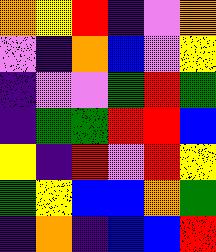[["orange", "yellow", "red", "indigo", "violet", "orange"], ["violet", "indigo", "orange", "blue", "violet", "yellow"], ["indigo", "violet", "violet", "green", "red", "green"], ["indigo", "green", "green", "red", "red", "blue"], ["yellow", "indigo", "red", "violet", "red", "yellow"], ["green", "yellow", "blue", "blue", "orange", "green"], ["indigo", "orange", "indigo", "blue", "blue", "red"]]